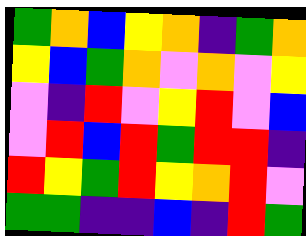[["green", "orange", "blue", "yellow", "orange", "indigo", "green", "orange"], ["yellow", "blue", "green", "orange", "violet", "orange", "violet", "yellow"], ["violet", "indigo", "red", "violet", "yellow", "red", "violet", "blue"], ["violet", "red", "blue", "red", "green", "red", "red", "indigo"], ["red", "yellow", "green", "red", "yellow", "orange", "red", "violet"], ["green", "green", "indigo", "indigo", "blue", "indigo", "red", "green"]]